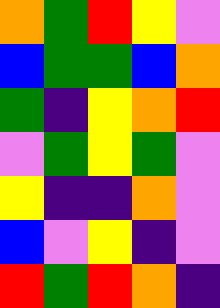[["orange", "green", "red", "yellow", "violet"], ["blue", "green", "green", "blue", "orange"], ["green", "indigo", "yellow", "orange", "red"], ["violet", "green", "yellow", "green", "violet"], ["yellow", "indigo", "indigo", "orange", "violet"], ["blue", "violet", "yellow", "indigo", "violet"], ["red", "green", "red", "orange", "indigo"]]